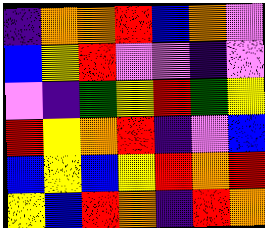[["indigo", "orange", "orange", "red", "blue", "orange", "violet"], ["blue", "yellow", "red", "violet", "violet", "indigo", "violet"], ["violet", "indigo", "green", "yellow", "red", "green", "yellow"], ["red", "yellow", "orange", "red", "indigo", "violet", "blue"], ["blue", "yellow", "blue", "yellow", "red", "orange", "red"], ["yellow", "blue", "red", "orange", "indigo", "red", "orange"]]